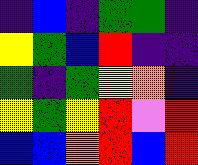[["indigo", "blue", "indigo", "green", "green", "indigo"], ["yellow", "green", "blue", "red", "indigo", "indigo"], ["green", "indigo", "green", "yellow", "orange", "indigo"], ["yellow", "green", "yellow", "red", "violet", "red"], ["blue", "blue", "orange", "red", "blue", "red"]]